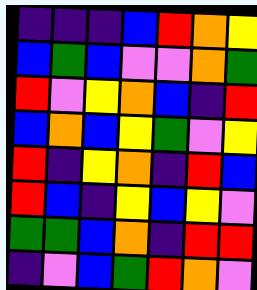[["indigo", "indigo", "indigo", "blue", "red", "orange", "yellow"], ["blue", "green", "blue", "violet", "violet", "orange", "green"], ["red", "violet", "yellow", "orange", "blue", "indigo", "red"], ["blue", "orange", "blue", "yellow", "green", "violet", "yellow"], ["red", "indigo", "yellow", "orange", "indigo", "red", "blue"], ["red", "blue", "indigo", "yellow", "blue", "yellow", "violet"], ["green", "green", "blue", "orange", "indigo", "red", "red"], ["indigo", "violet", "blue", "green", "red", "orange", "violet"]]